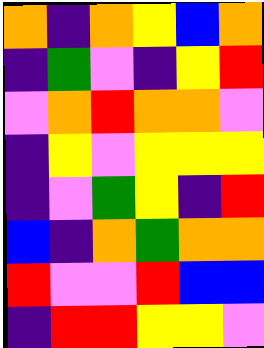[["orange", "indigo", "orange", "yellow", "blue", "orange"], ["indigo", "green", "violet", "indigo", "yellow", "red"], ["violet", "orange", "red", "orange", "orange", "violet"], ["indigo", "yellow", "violet", "yellow", "yellow", "yellow"], ["indigo", "violet", "green", "yellow", "indigo", "red"], ["blue", "indigo", "orange", "green", "orange", "orange"], ["red", "violet", "violet", "red", "blue", "blue"], ["indigo", "red", "red", "yellow", "yellow", "violet"]]